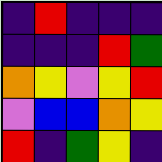[["indigo", "red", "indigo", "indigo", "indigo"], ["indigo", "indigo", "indigo", "red", "green"], ["orange", "yellow", "violet", "yellow", "red"], ["violet", "blue", "blue", "orange", "yellow"], ["red", "indigo", "green", "yellow", "indigo"]]